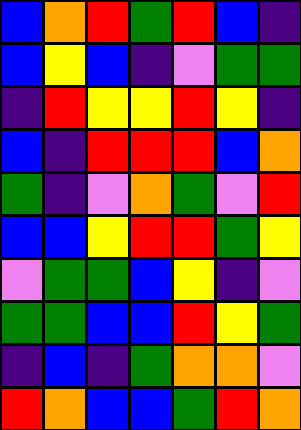[["blue", "orange", "red", "green", "red", "blue", "indigo"], ["blue", "yellow", "blue", "indigo", "violet", "green", "green"], ["indigo", "red", "yellow", "yellow", "red", "yellow", "indigo"], ["blue", "indigo", "red", "red", "red", "blue", "orange"], ["green", "indigo", "violet", "orange", "green", "violet", "red"], ["blue", "blue", "yellow", "red", "red", "green", "yellow"], ["violet", "green", "green", "blue", "yellow", "indigo", "violet"], ["green", "green", "blue", "blue", "red", "yellow", "green"], ["indigo", "blue", "indigo", "green", "orange", "orange", "violet"], ["red", "orange", "blue", "blue", "green", "red", "orange"]]